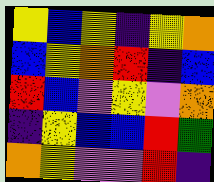[["yellow", "blue", "yellow", "indigo", "yellow", "orange"], ["blue", "yellow", "orange", "red", "indigo", "blue"], ["red", "blue", "violet", "yellow", "violet", "orange"], ["indigo", "yellow", "blue", "blue", "red", "green"], ["orange", "yellow", "violet", "violet", "red", "indigo"]]